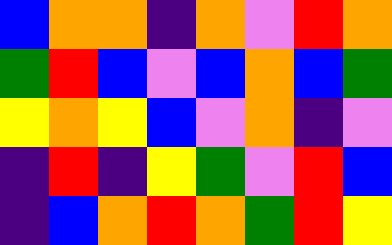[["blue", "orange", "orange", "indigo", "orange", "violet", "red", "orange"], ["green", "red", "blue", "violet", "blue", "orange", "blue", "green"], ["yellow", "orange", "yellow", "blue", "violet", "orange", "indigo", "violet"], ["indigo", "red", "indigo", "yellow", "green", "violet", "red", "blue"], ["indigo", "blue", "orange", "red", "orange", "green", "red", "yellow"]]